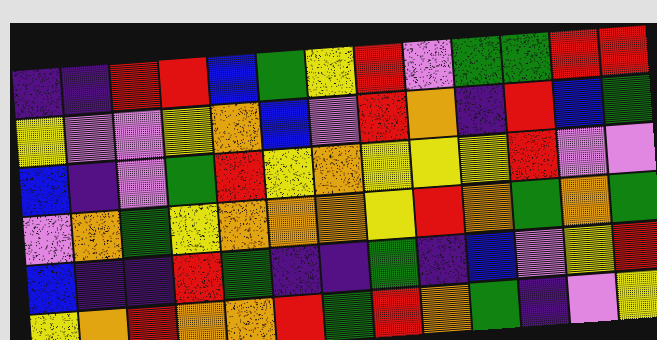[["indigo", "indigo", "red", "red", "blue", "green", "yellow", "red", "violet", "green", "green", "red", "red"], ["yellow", "violet", "violet", "yellow", "orange", "blue", "violet", "red", "orange", "indigo", "red", "blue", "green"], ["blue", "indigo", "violet", "green", "red", "yellow", "orange", "yellow", "yellow", "yellow", "red", "violet", "violet"], ["violet", "orange", "green", "yellow", "orange", "orange", "orange", "yellow", "red", "orange", "green", "orange", "green"], ["blue", "indigo", "indigo", "red", "green", "indigo", "indigo", "green", "indigo", "blue", "violet", "yellow", "red"], ["yellow", "orange", "red", "orange", "orange", "red", "green", "red", "orange", "green", "indigo", "violet", "yellow"]]